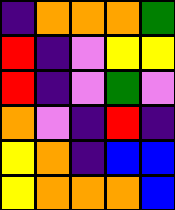[["indigo", "orange", "orange", "orange", "green"], ["red", "indigo", "violet", "yellow", "yellow"], ["red", "indigo", "violet", "green", "violet"], ["orange", "violet", "indigo", "red", "indigo"], ["yellow", "orange", "indigo", "blue", "blue"], ["yellow", "orange", "orange", "orange", "blue"]]